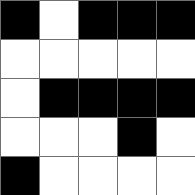[["black", "white", "black", "black", "black"], ["white", "white", "white", "white", "white"], ["white", "black", "black", "black", "black"], ["white", "white", "white", "black", "white"], ["black", "white", "white", "white", "white"]]